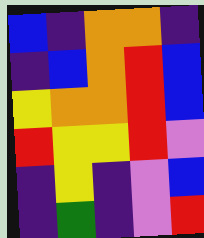[["blue", "indigo", "orange", "orange", "indigo"], ["indigo", "blue", "orange", "red", "blue"], ["yellow", "orange", "orange", "red", "blue"], ["red", "yellow", "yellow", "red", "violet"], ["indigo", "yellow", "indigo", "violet", "blue"], ["indigo", "green", "indigo", "violet", "red"]]